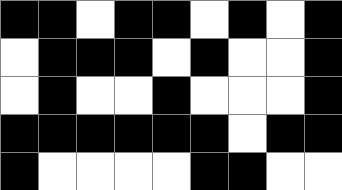[["black", "black", "white", "black", "black", "white", "black", "white", "black"], ["white", "black", "black", "black", "white", "black", "white", "white", "black"], ["white", "black", "white", "white", "black", "white", "white", "white", "black"], ["black", "black", "black", "black", "black", "black", "white", "black", "black"], ["black", "white", "white", "white", "white", "black", "black", "white", "white"]]